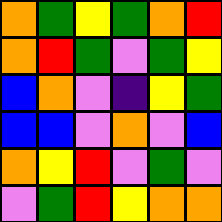[["orange", "green", "yellow", "green", "orange", "red"], ["orange", "red", "green", "violet", "green", "yellow"], ["blue", "orange", "violet", "indigo", "yellow", "green"], ["blue", "blue", "violet", "orange", "violet", "blue"], ["orange", "yellow", "red", "violet", "green", "violet"], ["violet", "green", "red", "yellow", "orange", "orange"]]